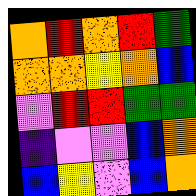[["orange", "red", "orange", "red", "green"], ["orange", "orange", "yellow", "orange", "blue"], ["violet", "red", "red", "green", "green"], ["indigo", "violet", "violet", "blue", "orange"], ["blue", "yellow", "violet", "blue", "orange"]]